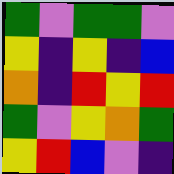[["green", "violet", "green", "green", "violet"], ["yellow", "indigo", "yellow", "indigo", "blue"], ["orange", "indigo", "red", "yellow", "red"], ["green", "violet", "yellow", "orange", "green"], ["yellow", "red", "blue", "violet", "indigo"]]